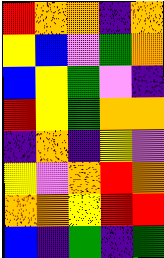[["red", "orange", "orange", "indigo", "orange"], ["yellow", "blue", "violet", "green", "orange"], ["blue", "yellow", "green", "violet", "indigo"], ["red", "yellow", "green", "orange", "orange"], ["indigo", "orange", "indigo", "yellow", "violet"], ["yellow", "violet", "orange", "red", "orange"], ["orange", "orange", "yellow", "red", "red"], ["blue", "indigo", "green", "indigo", "green"]]